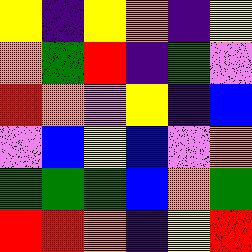[["yellow", "indigo", "yellow", "orange", "indigo", "yellow"], ["orange", "green", "red", "indigo", "green", "violet"], ["red", "orange", "violet", "yellow", "indigo", "blue"], ["violet", "blue", "yellow", "blue", "violet", "orange"], ["green", "green", "green", "blue", "orange", "green"], ["red", "red", "orange", "indigo", "yellow", "red"]]